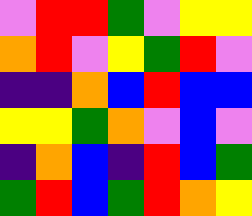[["violet", "red", "red", "green", "violet", "yellow", "yellow"], ["orange", "red", "violet", "yellow", "green", "red", "violet"], ["indigo", "indigo", "orange", "blue", "red", "blue", "blue"], ["yellow", "yellow", "green", "orange", "violet", "blue", "violet"], ["indigo", "orange", "blue", "indigo", "red", "blue", "green"], ["green", "red", "blue", "green", "red", "orange", "yellow"]]